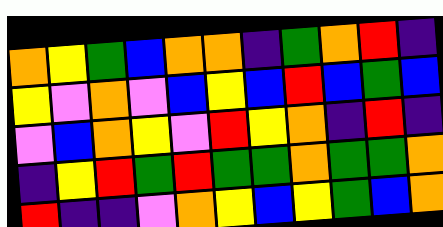[["orange", "yellow", "green", "blue", "orange", "orange", "indigo", "green", "orange", "red", "indigo"], ["yellow", "violet", "orange", "violet", "blue", "yellow", "blue", "red", "blue", "green", "blue"], ["violet", "blue", "orange", "yellow", "violet", "red", "yellow", "orange", "indigo", "red", "indigo"], ["indigo", "yellow", "red", "green", "red", "green", "green", "orange", "green", "green", "orange"], ["red", "indigo", "indigo", "violet", "orange", "yellow", "blue", "yellow", "green", "blue", "orange"]]